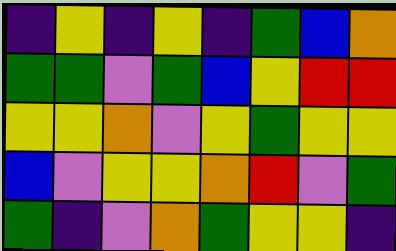[["indigo", "yellow", "indigo", "yellow", "indigo", "green", "blue", "orange"], ["green", "green", "violet", "green", "blue", "yellow", "red", "red"], ["yellow", "yellow", "orange", "violet", "yellow", "green", "yellow", "yellow"], ["blue", "violet", "yellow", "yellow", "orange", "red", "violet", "green"], ["green", "indigo", "violet", "orange", "green", "yellow", "yellow", "indigo"]]